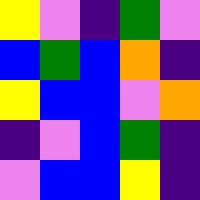[["yellow", "violet", "indigo", "green", "violet"], ["blue", "green", "blue", "orange", "indigo"], ["yellow", "blue", "blue", "violet", "orange"], ["indigo", "violet", "blue", "green", "indigo"], ["violet", "blue", "blue", "yellow", "indigo"]]